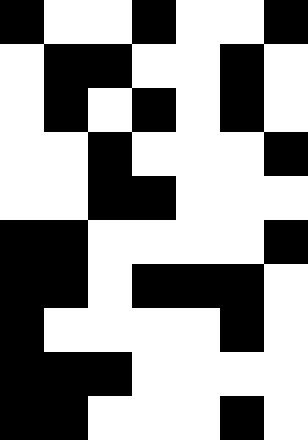[["black", "white", "white", "black", "white", "white", "black"], ["white", "black", "black", "white", "white", "black", "white"], ["white", "black", "white", "black", "white", "black", "white"], ["white", "white", "black", "white", "white", "white", "black"], ["white", "white", "black", "black", "white", "white", "white"], ["black", "black", "white", "white", "white", "white", "black"], ["black", "black", "white", "black", "black", "black", "white"], ["black", "white", "white", "white", "white", "black", "white"], ["black", "black", "black", "white", "white", "white", "white"], ["black", "black", "white", "white", "white", "black", "white"]]